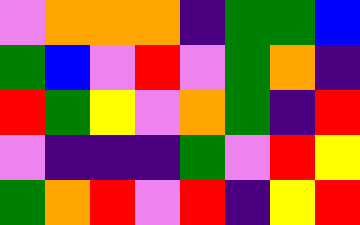[["violet", "orange", "orange", "orange", "indigo", "green", "green", "blue"], ["green", "blue", "violet", "red", "violet", "green", "orange", "indigo"], ["red", "green", "yellow", "violet", "orange", "green", "indigo", "red"], ["violet", "indigo", "indigo", "indigo", "green", "violet", "red", "yellow"], ["green", "orange", "red", "violet", "red", "indigo", "yellow", "red"]]